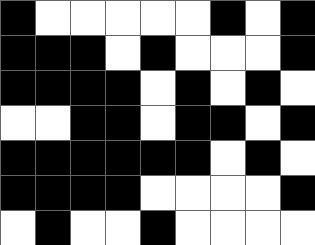[["black", "white", "white", "white", "white", "white", "black", "white", "black"], ["black", "black", "black", "white", "black", "white", "white", "white", "black"], ["black", "black", "black", "black", "white", "black", "white", "black", "white"], ["white", "white", "black", "black", "white", "black", "black", "white", "black"], ["black", "black", "black", "black", "black", "black", "white", "black", "white"], ["black", "black", "black", "black", "white", "white", "white", "white", "black"], ["white", "black", "white", "white", "black", "white", "white", "white", "white"]]